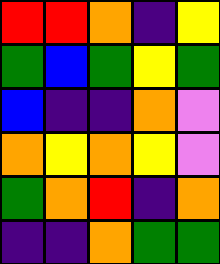[["red", "red", "orange", "indigo", "yellow"], ["green", "blue", "green", "yellow", "green"], ["blue", "indigo", "indigo", "orange", "violet"], ["orange", "yellow", "orange", "yellow", "violet"], ["green", "orange", "red", "indigo", "orange"], ["indigo", "indigo", "orange", "green", "green"]]